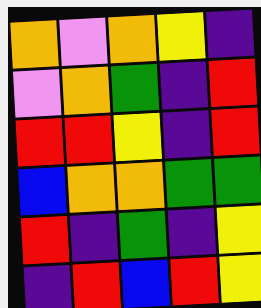[["orange", "violet", "orange", "yellow", "indigo"], ["violet", "orange", "green", "indigo", "red"], ["red", "red", "yellow", "indigo", "red"], ["blue", "orange", "orange", "green", "green"], ["red", "indigo", "green", "indigo", "yellow"], ["indigo", "red", "blue", "red", "yellow"]]